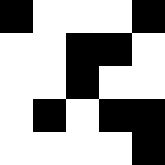[["black", "white", "white", "white", "black"], ["white", "white", "black", "black", "white"], ["white", "white", "black", "white", "white"], ["white", "black", "white", "black", "black"], ["white", "white", "white", "white", "black"]]